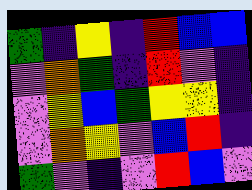[["green", "indigo", "yellow", "indigo", "red", "blue", "blue"], ["violet", "orange", "green", "indigo", "red", "violet", "indigo"], ["violet", "yellow", "blue", "green", "yellow", "yellow", "indigo"], ["violet", "orange", "yellow", "violet", "blue", "red", "indigo"], ["green", "violet", "indigo", "violet", "red", "blue", "violet"]]